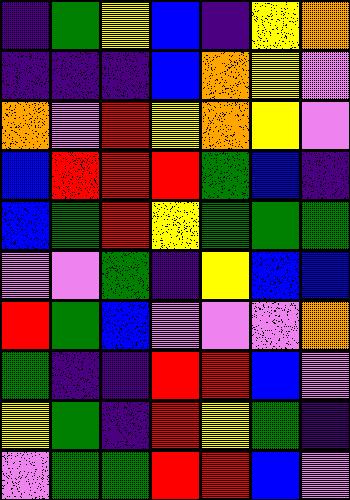[["indigo", "green", "yellow", "blue", "indigo", "yellow", "orange"], ["indigo", "indigo", "indigo", "blue", "orange", "yellow", "violet"], ["orange", "violet", "red", "yellow", "orange", "yellow", "violet"], ["blue", "red", "red", "red", "green", "blue", "indigo"], ["blue", "green", "red", "yellow", "green", "green", "green"], ["violet", "violet", "green", "indigo", "yellow", "blue", "blue"], ["red", "green", "blue", "violet", "violet", "violet", "orange"], ["green", "indigo", "indigo", "red", "red", "blue", "violet"], ["yellow", "green", "indigo", "red", "yellow", "green", "indigo"], ["violet", "green", "green", "red", "red", "blue", "violet"]]